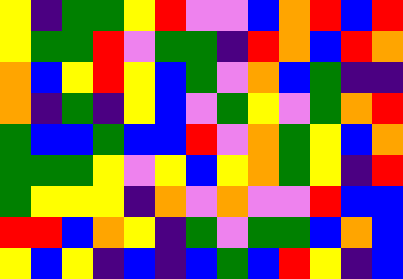[["yellow", "indigo", "green", "green", "yellow", "red", "violet", "violet", "blue", "orange", "red", "blue", "red"], ["yellow", "green", "green", "red", "violet", "green", "green", "indigo", "red", "orange", "blue", "red", "orange"], ["orange", "blue", "yellow", "red", "yellow", "blue", "green", "violet", "orange", "blue", "green", "indigo", "indigo"], ["orange", "indigo", "green", "indigo", "yellow", "blue", "violet", "green", "yellow", "violet", "green", "orange", "red"], ["green", "blue", "blue", "green", "blue", "blue", "red", "violet", "orange", "green", "yellow", "blue", "orange"], ["green", "green", "green", "yellow", "violet", "yellow", "blue", "yellow", "orange", "green", "yellow", "indigo", "red"], ["green", "yellow", "yellow", "yellow", "indigo", "orange", "violet", "orange", "violet", "violet", "red", "blue", "blue"], ["red", "red", "blue", "orange", "yellow", "indigo", "green", "violet", "green", "green", "blue", "orange", "blue"], ["yellow", "blue", "yellow", "indigo", "blue", "indigo", "blue", "green", "blue", "red", "yellow", "indigo", "blue"]]